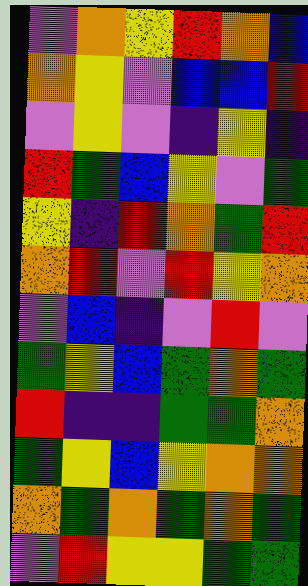[["violet", "orange", "yellow", "red", "orange", "blue"], ["orange", "yellow", "violet", "blue", "blue", "red"], ["violet", "yellow", "violet", "indigo", "yellow", "indigo"], ["red", "green", "blue", "yellow", "violet", "green"], ["yellow", "indigo", "red", "orange", "green", "red"], ["orange", "red", "violet", "red", "yellow", "orange"], ["violet", "blue", "indigo", "violet", "red", "violet"], ["green", "yellow", "blue", "green", "orange", "green"], ["red", "indigo", "indigo", "green", "green", "orange"], ["green", "yellow", "blue", "yellow", "orange", "orange"], ["orange", "green", "orange", "green", "orange", "green"], ["violet", "red", "yellow", "yellow", "green", "green"]]